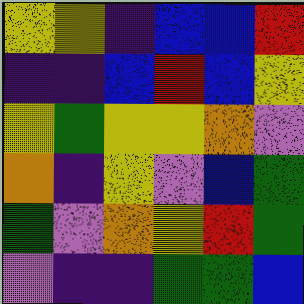[["yellow", "yellow", "indigo", "blue", "blue", "red"], ["indigo", "indigo", "blue", "red", "blue", "yellow"], ["yellow", "green", "yellow", "yellow", "orange", "violet"], ["orange", "indigo", "yellow", "violet", "blue", "green"], ["green", "violet", "orange", "yellow", "red", "green"], ["violet", "indigo", "indigo", "green", "green", "blue"]]